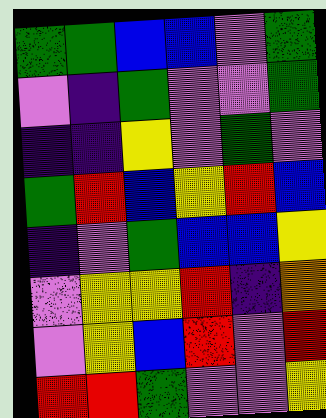[["green", "green", "blue", "blue", "violet", "green"], ["violet", "indigo", "green", "violet", "violet", "green"], ["indigo", "indigo", "yellow", "violet", "green", "violet"], ["green", "red", "blue", "yellow", "red", "blue"], ["indigo", "violet", "green", "blue", "blue", "yellow"], ["violet", "yellow", "yellow", "red", "indigo", "orange"], ["violet", "yellow", "blue", "red", "violet", "red"], ["red", "red", "green", "violet", "violet", "yellow"]]